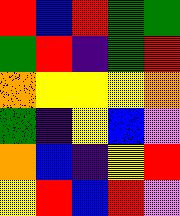[["red", "blue", "red", "green", "green"], ["green", "red", "indigo", "green", "red"], ["orange", "yellow", "yellow", "yellow", "orange"], ["green", "indigo", "yellow", "blue", "violet"], ["orange", "blue", "indigo", "yellow", "red"], ["yellow", "red", "blue", "red", "violet"]]